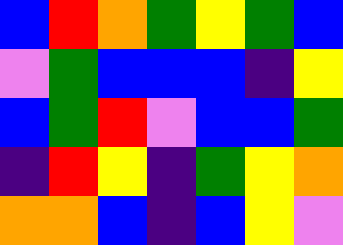[["blue", "red", "orange", "green", "yellow", "green", "blue"], ["violet", "green", "blue", "blue", "blue", "indigo", "yellow"], ["blue", "green", "red", "violet", "blue", "blue", "green"], ["indigo", "red", "yellow", "indigo", "green", "yellow", "orange"], ["orange", "orange", "blue", "indigo", "blue", "yellow", "violet"]]